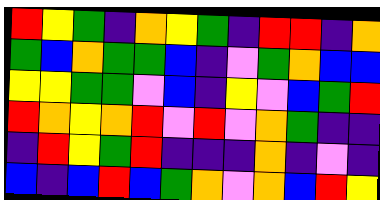[["red", "yellow", "green", "indigo", "orange", "yellow", "green", "indigo", "red", "red", "indigo", "orange"], ["green", "blue", "orange", "green", "green", "blue", "indigo", "violet", "green", "orange", "blue", "blue"], ["yellow", "yellow", "green", "green", "violet", "blue", "indigo", "yellow", "violet", "blue", "green", "red"], ["red", "orange", "yellow", "orange", "red", "violet", "red", "violet", "orange", "green", "indigo", "indigo"], ["indigo", "red", "yellow", "green", "red", "indigo", "indigo", "indigo", "orange", "indigo", "violet", "indigo"], ["blue", "indigo", "blue", "red", "blue", "green", "orange", "violet", "orange", "blue", "red", "yellow"]]